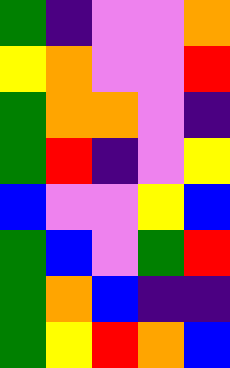[["green", "indigo", "violet", "violet", "orange"], ["yellow", "orange", "violet", "violet", "red"], ["green", "orange", "orange", "violet", "indigo"], ["green", "red", "indigo", "violet", "yellow"], ["blue", "violet", "violet", "yellow", "blue"], ["green", "blue", "violet", "green", "red"], ["green", "orange", "blue", "indigo", "indigo"], ["green", "yellow", "red", "orange", "blue"]]